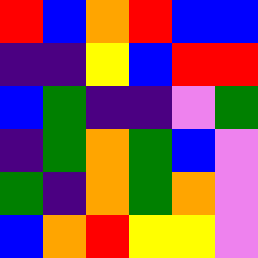[["red", "blue", "orange", "red", "blue", "blue"], ["indigo", "indigo", "yellow", "blue", "red", "red"], ["blue", "green", "indigo", "indigo", "violet", "green"], ["indigo", "green", "orange", "green", "blue", "violet"], ["green", "indigo", "orange", "green", "orange", "violet"], ["blue", "orange", "red", "yellow", "yellow", "violet"]]